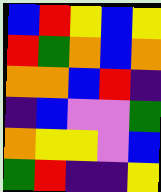[["blue", "red", "yellow", "blue", "yellow"], ["red", "green", "orange", "blue", "orange"], ["orange", "orange", "blue", "red", "indigo"], ["indigo", "blue", "violet", "violet", "green"], ["orange", "yellow", "yellow", "violet", "blue"], ["green", "red", "indigo", "indigo", "yellow"]]